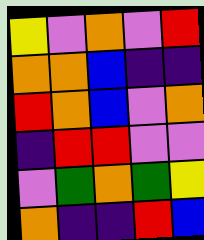[["yellow", "violet", "orange", "violet", "red"], ["orange", "orange", "blue", "indigo", "indigo"], ["red", "orange", "blue", "violet", "orange"], ["indigo", "red", "red", "violet", "violet"], ["violet", "green", "orange", "green", "yellow"], ["orange", "indigo", "indigo", "red", "blue"]]